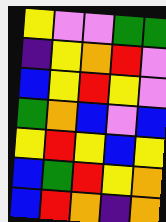[["yellow", "violet", "violet", "green", "green"], ["indigo", "yellow", "orange", "red", "violet"], ["blue", "yellow", "red", "yellow", "violet"], ["green", "orange", "blue", "violet", "blue"], ["yellow", "red", "yellow", "blue", "yellow"], ["blue", "green", "red", "yellow", "orange"], ["blue", "red", "orange", "indigo", "orange"]]